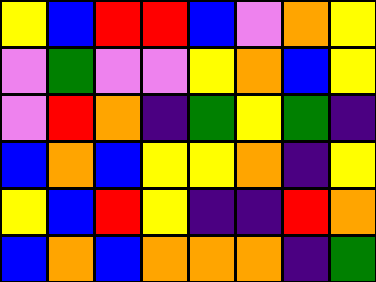[["yellow", "blue", "red", "red", "blue", "violet", "orange", "yellow"], ["violet", "green", "violet", "violet", "yellow", "orange", "blue", "yellow"], ["violet", "red", "orange", "indigo", "green", "yellow", "green", "indigo"], ["blue", "orange", "blue", "yellow", "yellow", "orange", "indigo", "yellow"], ["yellow", "blue", "red", "yellow", "indigo", "indigo", "red", "orange"], ["blue", "orange", "blue", "orange", "orange", "orange", "indigo", "green"]]